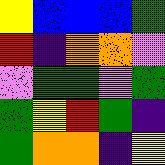[["yellow", "blue", "blue", "blue", "green"], ["red", "indigo", "orange", "orange", "violet"], ["violet", "green", "green", "violet", "green"], ["green", "yellow", "red", "green", "indigo"], ["green", "orange", "orange", "indigo", "yellow"]]